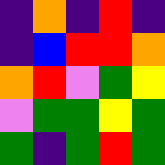[["indigo", "orange", "indigo", "red", "indigo"], ["indigo", "blue", "red", "red", "orange"], ["orange", "red", "violet", "green", "yellow"], ["violet", "green", "green", "yellow", "green"], ["green", "indigo", "green", "red", "green"]]